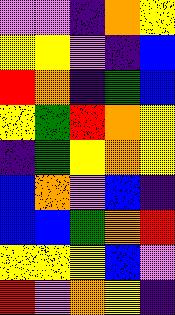[["violet", "violet", "indigo", "orange", "yellow"], ["yellow", "yellow", "violet", "indigo", "blue"], ["red", "orange", "indigo", "green", "blue"], ["yellow", "green", "red", "orange", "yellow"], ["indigo", "green", "yellow", "orange", "yellow"], ["blue", "orange", "violet", "blue", "indigo"], ["blue", "blue", "green", "orange", "red"], ["yellow", "yellow", "yellow", "blue", "violet"], ["red", "violet", "orange", "yellow", "indigo"]]